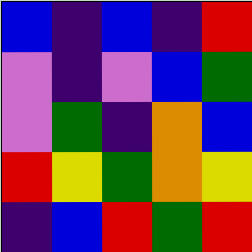[["blue", "indigo", "blue", "indigo", "red"], ["violet", "indigo", "violet", "blue", "green"], ["violet", "green", "indigo", "orange", "blue"], ["red", "yellow", "green", "orange", "yellow"], ["indigo", "blue", "red", "green", "red"]]